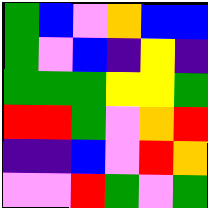[["green", "blue", "violet", "orange", "blue", "blue"], ["green", "violet", "blue", "indigo", "yellow", "indigo"], ["green", "green", "green", "yellow", "yellow", "green"], ["red", "red", "green", "violet", "orange", "red"], ["indigo", "indigo", "blue", "violet", "red", "orange"], ["violet", "violet", "red", "green", "violet", "green"]]